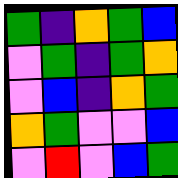[["green", "indigo", "orange", "green", "blue"], ["violet", "green", "indigo", "green", "orange"], ["violet", "blue", "indigo", "orange", "green"], ["orange", "green", "violet", "violet", "blue"], ["violet", "red", "violet", "blue", "green"]]